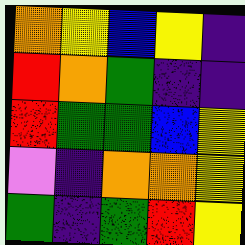[["orange", "yellow", "blue", "yellow", "indigo"], ["red", "orange", "green", "indigo", "indigo"], ["red", "green", "green", "blue", "yellow"], ["violet", "indigo", "orange", "orange", "yellow"], ["green", "indigo", "green", "red", "yellow"]]